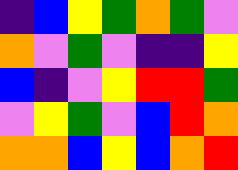[["indigo", "blue", "yellow", "green", "orange", "green", "violet"], ["orange", "violet", "green", "violet", "indigo", "indigo", "yellow"], ["blue", "indigo", "violet", "yellow", "red", "red", "green"], ["violet", "yellow", "green", "violet", "blue", "red", "orange"], ["orange", "orange", "blue", "yellow", "blue", "orange", "red"]]